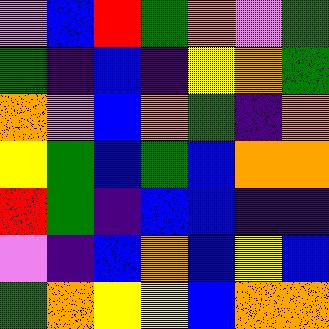[["violet", "blue", "red", "green", "orange", "violet", "green"], ["green", "indigo", "blue", "indigo", "yellow", "orange", "green"], ["orange", "violet", "blue", "orange", "green", "indigo", "orange"], ["yellow", "green", "blue", "green", "blue", "orange", "orange"], ["red", "green", "indigo", "blue", "blue", "indigo", "indigo"], ["violet", "indigo", "blue", "orange", "blue", "yellow", "blue"], ["green", "orange", "yellow", "yellow", "blue", "orange", "orange"]]